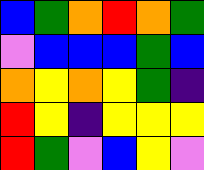[["blue", "green", "orange", "red", "orange", "green"], ["violet", "blue", "blue", "blue", "green", "blue"], ["orange", "yellow", "orange", "yellow", "green", "indigo"], ["red", "yellow", "indigo", "yellow", "yellow", "yellow"], ["red", "green", "violet", "blue", "yellow", "violet"]]